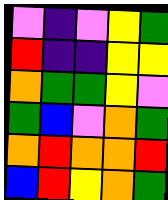[["violet", "indigo", "violet", "yellow", "green"], ["red", "indigo", "indigo", "yellow", "yellow"], ["orange", "green", "green", "yellow", "violet"], ["green", "blue", "violet", "orange", "green"], ["orange", "red", "orange", "orange", "red"], ["blue", "red", "yellow", "orange", "green"]]